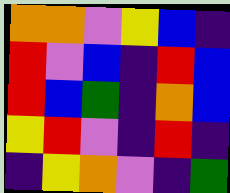[["orange", "orange", "violet", "yellow", "blue", "indigo"], ["red", "violet", "blue", "indigo", "red", "blue"], ["red", "blue", "green", "indigo", "orange", "blue"], ["yellow", "red", "violet", "indigo", "red", "indigo"], ["indigo", "yellow", "orange", "violet", "indigo", "green"]]